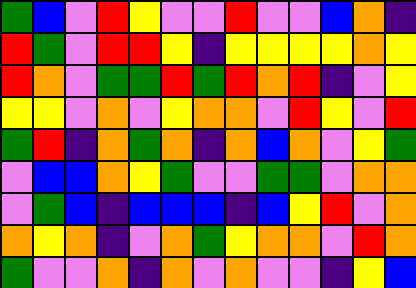[["green", "blue", "violet", "red", "yellow", "violet", "violet", "red", "violet", "violet", "blue", "orange", "indigo"], ["red", "green", "violet", "red", "red", "yellow", "indigo", "yellow", "yellow", "yellow", "yellow", "orange", "yellow"], ["red", "orange", "violet", "green", "green", "red", "green", "red", "orange", "red", "indigo", "violet", "yellow"], ["yellow", "yellow", "violet", "orange", "violet", "yellow", "orange", "orange", "violet", "red", "yellow", "violet", "red"], ["green", "red", "indigo", "orange", "green", "orange", "indigo", "orange", "blue", "orange", "violet", "yellow", "green"], ["violet", "blue", "blue", "orange", "yellow", "green", "violet", "violet", "green", "green", "violet", "orange", "orange"], ["violet", "green", "blue", "indigo", "blue", "blue", "blue", "indigo", "blue", "yellow", "red", "violet", "orange"], ["orange", "yellow", "orange", "indigo", "violet", "orange", "green", "yellow", "orange", "orange", "violet", "red", "orange"], ["green", "violet", "violet", "orange", "indigo", "orange", "violet", "orange", "violet", "violet", "indigo", "yellow", "blue"]]